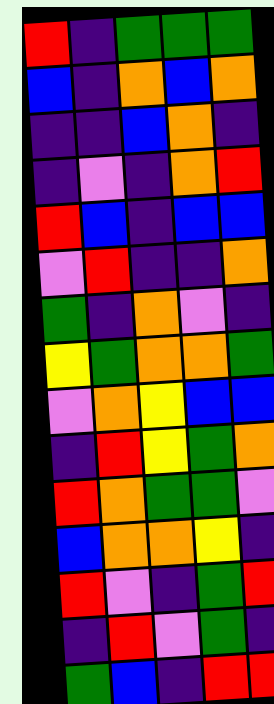[["red", "indigo", "green", "green", "green"], ["blue", "indigo", "orange", "blue", "orange"], ["indigo", "indigo", "blue", "orange", "indigo"], ["indigo", "violet", "indigo", "orange", "red"], ["red", "blue", "indigo", "blue", "blue"], ["violet", "red", "indigo", "indigo", "orange"], ["green", "indigo", "orange", "violet", "indigo"], ["yellow", "green", "orange", "orange", "green"], ["violet", "orange", "yellow", "blue", "blue"], ["indigo", "red", "yellow", "green", "orange"], ["red", "orange", "green", "green", "violet"], ["blue", "orange", "orange", "yellow", "indigo"], ["red", "violet", "indigo", "green", "red"], ["indigo", "red", "violet", "green", "indigo"], ["green", "blue", "indigo", "red", "red"]]